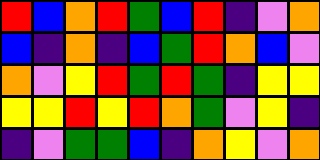[["red", "blue", "orange", "red", "green", "blue", "red", "indigo", "violet", "orange"], ["blue", "indigo", "orange", "indigo", "blue", "green", "red", "orange", "blue", "violet"], ["orange", "violet", "yellow", "red", "green", "red", "green", "indigo", "yellow", "yellow"], ["yellow", "yellow", "red", "yellow", "red", "orange", "green", "violet", "yellow", "indigo"], ["indigo", "violet", "green", "green", "blue", "indigo", "orange", "yellow", "violet", "orange"]]